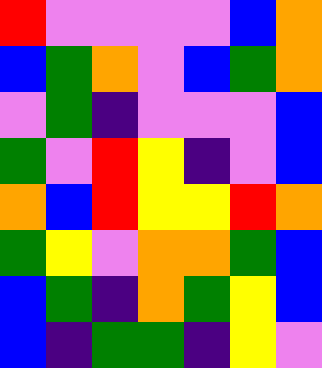[["red", "violet", "violet", "violet", "violet", "blue", "orange"], ["blue", "green", "orange", "violet", "blue", "green", "orange"], ["violet", "green", "indigo", "violet", "violet", "violet", "blue"], ["green", "violet", "red", "yellow", "indigo", "violet", "blue"], ["orange", "blue", "red", "yellow", "yellow", "red", "orange"], ["green", "yellow", "violet", "orange", "orange", "green", "blue"], ["blue", "green", "indigo", "orange", "green", "yellow", "blue"], ["blue", "indigo", "green", "green", "indigo", "yellow", "violet"]]